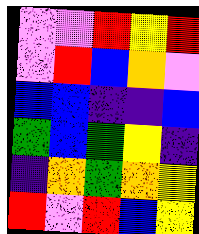[["violet", "violet", "red", "yellow", "red"], ["violet", "red", "blue", "orange", "violet"], ["blue", "blue", "indigo", "indigo", "blue"], ["green", "blue", "green", "yellow", "indigo"], ["indigo", "orange", "green", "orange", "yellow"], ["red", "violet", "red", "blue", "yellow"]]